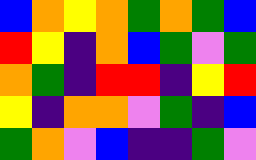[["blue", "orange", "yellow", "orange", "green", "orange", "green", "blue"], ["red", "yellow", "indigo", "orange", "blue", "green", "violet", "green"], ["orange", "green", "indigo", "red", "red", "indigo", "yellow", "red"], ["yellow", "indigo", "orange", "orange", "violet", "green", "indigo", "blue"], ["green", "orange", "violet", "blue", "indigo", "indigo", "green", "violet"]]